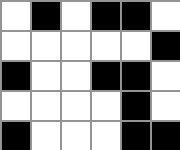[["white", "black", "white", "black", "black", "white"], ["white", "white", "white", "white", "white", "black"], ["black", "white", "white", "black", "black", "white"], ["white", "white", "white", "white", "black", "white"], ["black", "white", "white", "white", "black", "black"]]